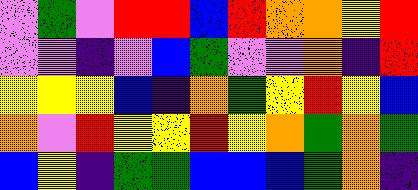[["violet", "green", "violet", "red", "red", "blue", "red", "orange", "orange", "yellow", "red"], ["violet", "violet", "indigo", "violet", "blue", "green", "violet", "violet", "orange", "indigo", "red"], ["yellow", "yellow", "yellow", "blue", "indigo", "orange", "green", "yellow", "red", "yellow", "blue"], ["orange", "violet", "red", "yellow", "yellow", "red", "yellow", "orange", "green", "orange", "green"], ["blue", "yellow", "indigo", "green", "green", "blue", "blue", "blue", "green", "orange", "indigo"]]